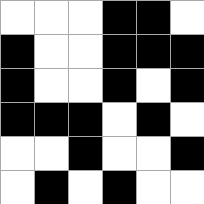[["white", "white", "white", "black", "black", "white"], ["black", "white", "white", "black", "black", "black"], ["black", "white", "white", "black", "white", "black"], ["black", "black", "black", "white", "black", "white"], ["white", "white", "black", "white", "white", "black"], ["white", "black", "white", "black", "white", "white"]]